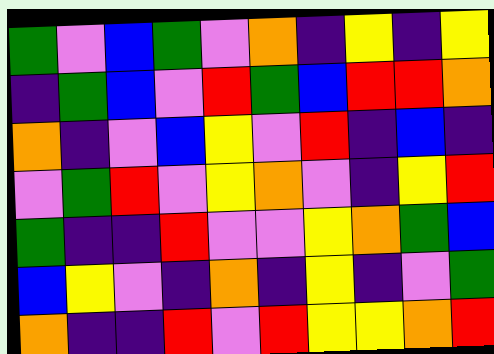[["green", "violet", "blue", "green", "violet", "orange", "indigo", "yellow", "indigo", "yellow"], ["indigo", "green", "blue", "violet", "red", "green", "blue", "red", "red", "orange"], ["orange", "indigo", "violet", "blue", "yellow", "violet", "red", "indigo", "blue", "indigo"], ["violet", "green", "red", "violet", "yellow", "orange", "violet", "indigo", "yellow", "red"], ["green", "indigo", "indigo", "red", "violet", "violet", "yellow", "orange", "green", "blue"], ["blue", "yellow", "violet", "indigo", "orange", "indigo", "yellow", "indigo", "violet", "green"], ["orange", "indigo", "indigo", "red", "violet", "red", "yellow", "yellow", "orange", "red"]]